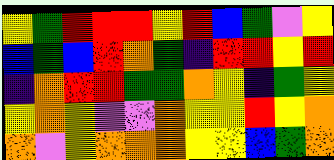[["yellow", "green", "red", "red", "red", "yellow", "red", "blue", "green", "violet", "yellow"], ["blue", "green", "blue", "red", "orange", "green", "indigo", "red", "red", "yellow", "red"], ["indigo", "orange", "red", "red", "green", "green", "orange", "yellow", "indigo", "green", "yellow"], ["yellow", "orange", "yellow", "violet", "violet", "orange", "yellow", "yellow", "red", "yellow", "orange"], ["orange", "violet", "yellow", "orange", "orange", "orange", "yellow", "yellow", "blue", "green", "orange"]]